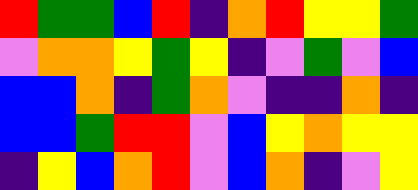[["red", "green", "green", "blue", "red", "indigo", "orange", "red", "yellow", "yellow", "green"], ["violet", "orange", "orange", "yellow", "green", "yellow", "indigo", "violet", "green", "violet", "blue"], ["blue", "blue", "orange", "indigo", "green", "orange", "violet", "indigo", "indigo", "orange", "indigo"], ["blue", "blue", "green", "red", "red", "violet", "blue", "yellow", "orange", "yellow", "yellow"], ["indigo", "yellow", "blue", "orange", "red", "violet", "blue", "orange", "indigo", "violet", "yellow"]]